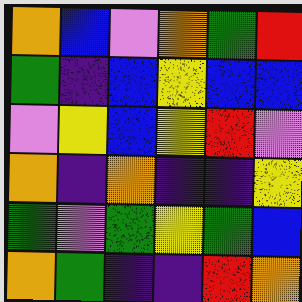[["orange", "blue", "violet", "orange", "green", "red"], ["green", "indigo", "blue", "yellow", "blue", "blue"], ["violet", "yellow", "blue", "yellow", "red", "violet"], ["orange", "indigo", "orange", "indigo", "indigo", "yellow"], ["green", "violet", "green", "yellow", "green", "blue"], ["orange", "green", "indigo", "indigo", "red", "orange"]]